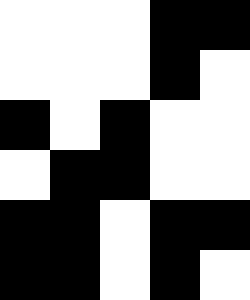[["white", "white", "white", "black", "black"], ["white", "white", "white", "black", "white"], ["black", "white", "black", "white", "white"], ["white", "black", "black", "white", "white"], ["black", "black", "white", "black", "black"], ["black", "black", "white", "black", "white"]]